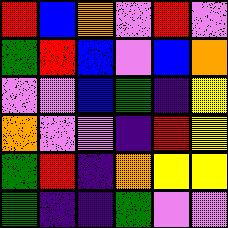[["red", "blue", "orange", "violet", "red", "violet"], ["green", "red", "blue", "violet", "blue", "orange"], ["violet", "violet", "blue", "green", "indigo", "yellow"], ["orange", "violet", "violet", "indigo", "red", "yellow"], ["green", "red", "indigo", "orange", "yellow", "yellow"], ["green", "indigo", "indigo", "green", "violet", "violet"]]